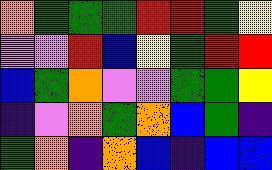[["orange", "green", "green", "green", "red", "red", "green", "yellow"], ["violet", "violet", "red", "blue", "yellow", "green", "red", "red"], ["blue", "green", "orange", "violet", "violet", "green", "green", "yellow"], ["indigo", "violet", "orange", "green", "orange", "blue", "green", "indigo"], ["green", "orange", "indigo", "orange", "blue", "indigo", "blue", "blue"]]